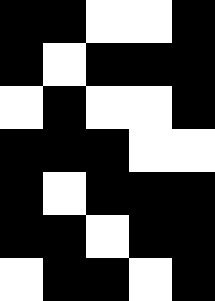[["black", "black", "white", "white", "black"], ["black", "white", "black", "black", "black"], ["white", "black", "white", "white", "black"], ["black", "black", "black", "white", "white"], ["black", "white", "black", "black", "black"], ["black", "black", "white", "black", "black"], ["white", "black", "black", "white", "black"]]